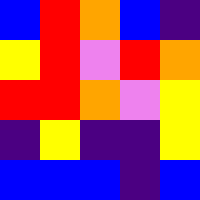[["blue", "red", "orange", "blue", "indigo"], ["yellow", "red", "violet", "red", "orange"], ["red", "red", "orange", "violet", "yellow"], ["indigo", "yellow", "indigo", "indigo", "yellow"], ["blue", "blue", "blue", "indigo", "blue"]]